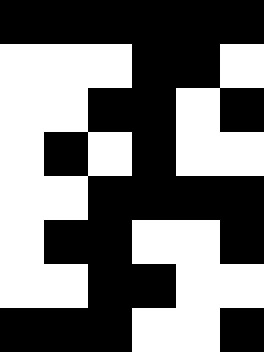[["black", "black", "black", "black", "black", "black"], ["white", "white", "white", "black", "black", "white"], ["white", "white", "black", "black", "white", "black"], ["white", "black", "white", "black", "white", "white"], ["white", "white", "black", "black", "black", "black"], ["white", "black", "black", "white", "white", "black"], ["white", "white", "black", "black", "white", "white"], ["black", "black", "black", "white", "white", "black"]]